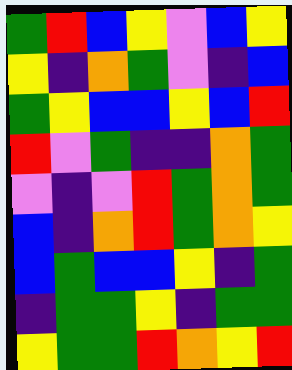[["green", "red", "blue", "yellow", "violet", "blue", "yellow"], ["yellow", "indigo", "orange", "green", "violet", "indigo", "blue"], ["green", "yellow", "blue", "blue", "yellow", "blue", "red"], ["red", "violet", "green", "indigo", "indigo", "orange", "green"], ["violet", "indigo", "violet", "red", "green", "orange", "green"], ["blue", "indigo", "orange", "red", "green", "orange", "yellow"], ["blue", "green", "blue", "blue", "yellow", "indigo", "green"], ["indigo", "green", "green", "yellow", "indigo", "green", "green"], ["yellow", "green", "green", "red", "orange", "yellow", "red"]]